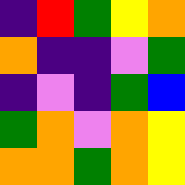[["indigo", "red", "green", "yellow", "orange"], ["orange", "indigo", "indigo", "violet", "green"], ["indigo", "violet", "indigo", "green", "blue"], ["green", "orange", "violet", "orange", "yellow"], ["orange", "orange", "green", "orange", "yellow"]]